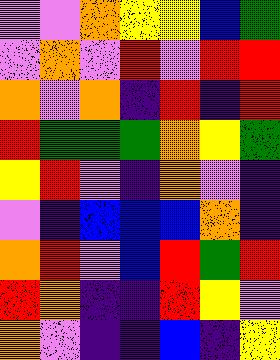[["violet", "violet", "orange", "yellow", "yellow", "blue", "green"], ["violet", "orange", "violet", "red", "violet", "red", "red"], ["orange", "violet", "orange", "indigo", "red", "indigo", "red"], ["red", "green", "green", "green", "orange", "yellow", "green"], ["yellow", "red", "violet", "indigo", "orange", "violet", "indigo"], ["violet", "indigo", "blue", "blue", "blue", "orange", "indigo"], ["orange", "red", "violet", "blue", "red", "green", "red"], ["red", "orange", "indigo", "indigo", "red", "yellow", "violet"], ["orange", "violet", "indigo", "indigo", "blue", "indigo", "yellow"]]